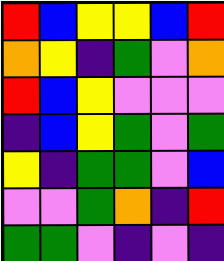[["red", "blue", "yellow", "yellow", "blue", "red"], ["orange", "yellow", "indigo", "green", "violet", "orange"], ["red", "blue", "yellow", "violet", "violet", "violet"], ["indigo", "blue", "yellow", "green", "violet", "green"], ["yellow", "indigo", "green", "green", "violet", "blue"], ["violet", "violet", "green", "orange", "indigo", "red"], ["green", "green", "violet", "indigo", "violet", "indigo"]]